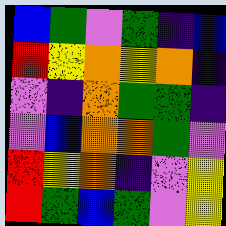[["blue", "green", "violet", "green", "indigo", "blue"], ["red", "yellow", "orange", "yellow", "orange", "indigo"], ["violet", "indigo", "orange", "green", "green", "indigo"], ["violet", "blue", "orange", "orange", "green", "violet"], ["red", "yellow", "orange", "indigo", "violet", "yellow"], ["red", "green", "blue", "green", "violet", "yellow"]]